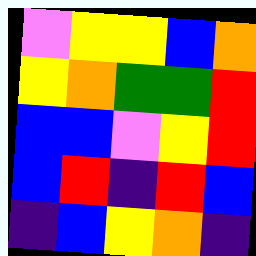[["violet", "yellow", "yellow", "blue", "orange"], ["yellow", "orange", "green", "green", "red"], ["blue", "blue", "violet", "yellow", "red"], ["blue", "red", "indigo", "red", "blue"], ["indigo", "blue", "yellow", "orange", "indigo"]]